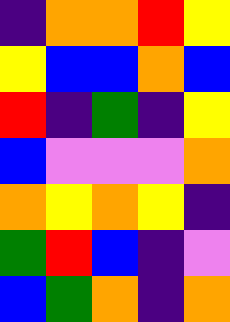[["indigo", "orange", "orange", "red", "yellow"], ["yellow", "blue", "blue", "orange", "blue"], ["red", "indigo", "green", "indigo", "yellow"], ["blue", "violet", "violet", "violet", "orange"], ["orange", "yellow", "orange", "yellow", "indigo"], ["green", "red", "blue", "indigo", "violet"], ["blue", "green", "orange", "indigo", "orange"]]